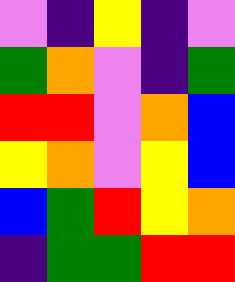[["violet", "indigo", "yellow", "indigo", "violet"], ["green", "orange", "violet", "indigo", "green"], ["red", "red", "violet", "orange", "blue"], ["yellow", "orange", "violet", "yellow", "blue"], ["blue", "green", "red", "yellow", "orange"], ["indigo", "green", "green", "red", "red"]]